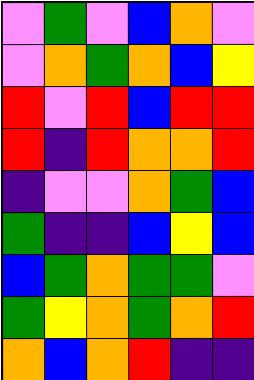[["violet", "green", "violet", "blue", "orange", "violet"], ["violet", "orange", "green", "orange", "blue", "yellow"], ["red", "violet", "red", "blue", "red", "red"], ["red", "indigo", "red", "orange", "orange", "red"], ["indigo", "violet", "violet", "orange", "green", "blue"], ["green", "indigo", "indigo", "blue", "yellow", "blue"], ["blue", "green", "orange", "green", "green", "violet"], ["green", "yellow", "orange", "green", "orange", "red"], ["orange", "blue", "orange", "red", "indigo", "indigo"]]